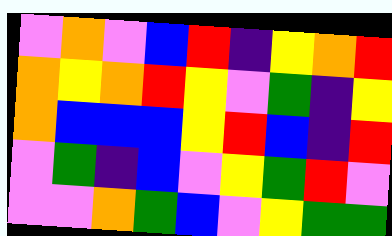[["violet", "orange", "violet", "blue", "red", "indigo", "yellow", "orange", "red"], ["orange", "yellow", "orange", "red", "yellow", "violet", "green", "indigo", "yellow"], ["orange", "blue", "blue", "blue", "yellow", "red", "blue", "indigo", "red"], ["violet", "green", "indigo", "blue", "violet", "yellow", "green", "red", "violet"], ["violet", "violet", "orange", "green", "blue", "violet", "yellow", "green", "green"]]